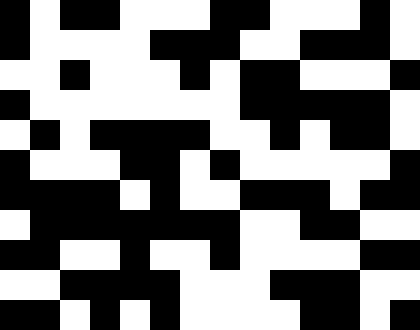[["black", "white", "black", "black", "white", "white", "white", "black", "black", "white", "white", "white", "black", "white"], ["black", "white", "white", "white", "white", "black", "black", "black", "white", "white", "black", "black", "black", "white"], ["white", "white", "black", "white", "white", "white", "black", "white", "black", "black", "white", "white", "white", "black"], ["black", "white", "white", "white", "white", "white", "white", "white", "black", "black", "black", "black", "black", "white"], ["white", "black", "white", "black", "black", "black", "black", "white", "white", "black", "white", "black", "black", "white"], ["black", "white", "white", "white", "black", "black", "white", "black", "white", "white", "white", "white", "white", "black"], ["black", "black", "black", "black", "white", "black", "white", "white", "black", "black", "black", "white", "black", "black"], ["white", "black", "black", "black", "black", "black", "black", "black", "white", "white", "black", "black", "white", "white"], ["black", "black", "white", "white", "black", "white", "white", "black", "white", "white", "white", "white", "black", "black"], ["white", "white", "black", "black", "black", "black", "white", "white", "white", "black", "black", "black", "white", "white"], ["black", "black", "white", "black", "white", "black", "white", "white", "white", "white", "black", "black", "white", "black"]]